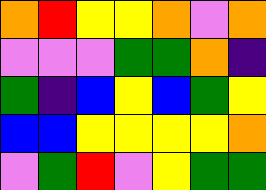[["orange", "red", "yellow", "yellow", "orange", "violet", "orange"], ["violet", "violet", "violet", "green", "green", "orange", "indigo"], ["green", "indigo", "blue", "yellow", "blue", "green", "yellow"], ["blue", "blue", "yellow", "yellow", "yellow", "yellow", "orange"], ["violet", "green", "red", "violet", "yellow", "green", "green"]]